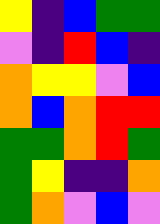[["yellow", "indigo", "blue", "green", "green"], ["violet", "indigo", "red", "blue", "indigo"], ["orange", "yellow", "yellow", "violet", "blue"], ["orange", "blue", "orange", "red", "red"], ["green", "green", "orange", "red", "green"], ["green", "yellow", "indigo", "indigo", "orange"], ["green", "orange", "violet", "blue", "violet"]]